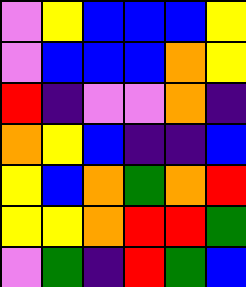[["violet", "yellow", "blue", "blue", "blue", "yellow"], ["violet", "blue", "blue", "blue", "orange", "yellow"], ["red", "indigo", "violet", "violet", "orange", "indigo"], ["orange", "yellow", "blue", "indigo", "indigo", "blue"], ["yellow", "blue", "orange", "green", "orange", "red"], ["yellow", "yellow", "orange", "red", "red", "green"], ["violet", "green", "indigo", "red", "green", "blue"]]